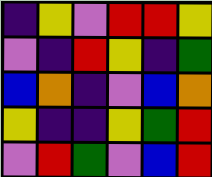[["indigo", "yellow", "violet", "red", "red", "yellow"], ["violet", "indigo", "red", "yellow", "indigo", "green"], ["blue", "orange", "indigo", "violet", "blue", "orange"], ["yellow", "indigo", "indigo", "yellow", "green", "red"], ["violet", "red", "green", "violet", "blue", "red"]]